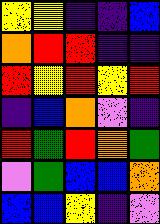[["yellow", "yellow", "indigo", "indigo", "blue"], ["orange", "red", "red", "indigo", "indigo"], ["red", "yellow", "red", "yellow", "red"], ["indigo", "blue", "orange", "violet", "indigo"], ["red", "green", "red", "orange", "green"], ["violet", "green", "blue", "blue", "orange"], ["blue", "blue", "yellow", "indigo", "violet"]]